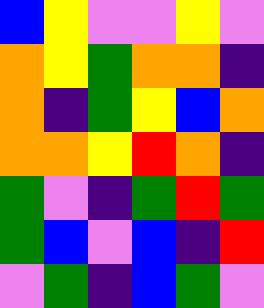[["blue", "yellow", "violet", "violet", "yellow", "violet"], ["orange", "yellow", "green", "orange", "orange", "indigo"], ["orange", "indigo", "green", "yellow", "blue", "orange"], ["orange", "orange", "yellow", "red", "orange", "indigo"], ["green", "violet", "indigo", "green", "red", "green"], ["green", "blue", "violet", "blue", "indigo", "red"], ["violet", "green", "indigo", "blue", "green", "violet"]]